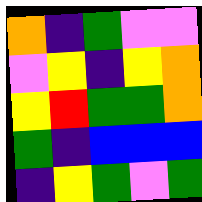[["orange", "indigo", "green", "violet", "violet"], ["violet", "yellow", "indigo", "yellow", "orange"], ["yellow", "red", "green", "green", "orange"], ["green", "indigo", "blue", "blue", "blue"], ["indigo", "yellow", "green", "violet", "green"]]